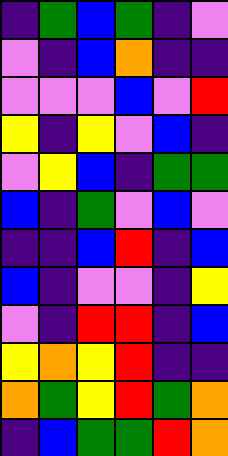[["indigo", "green", "blue", "green", "indigo", "violet"], ["violet", "indigo", "blue", "orange", "indigo", "indigo"], ["violet", "violet", "violet", "blue", "violet", "red"], ["yellow", "indigo", "yellow", "violet", "blue", "indigo"], ["violet", "yellow", "blue", "indigo", "green", "green"], ["blue", "indigo", "green", "violet", "blue", "violet"], ["indigo", "indigo", "blue", "red", "indigo", "blue"], ["blue", "indigo", "violet", "violet", "indigo", "yellow"], ["violet", "indigo", "red", "red", "indigo", "blue"], ["yellow", "orange", "yellow", "red", "indigo", "indigo"], ["orange", "green", "yellow", "red", "green", "orange"], ["indigo", "blue", "green", "green", "red", "orange"]]